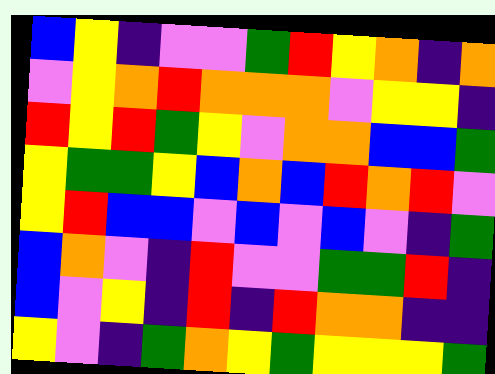[["blue", "yellow", "indigo", "violet", "violet", "green", "red", "yellow", "orange", "indigo", "orange"], ["violet", "yellow", "orange", "red", "orange", "orange", "orange", "violet", "yellow", "yellow", "indigo"], ["red", "yellow", "red", "green", "yellow", "violet", "orange", "orange", "blue", "blue", "green"], ["yellow", "green", "green", "yellow", "blue", "orange", "blue", "red", "orange", "red", "violet"], ["yellow", "red", "blue", "blue", "violet", "blue", "violet", "blue", "violet", "indigo", "green"], ["blue", "orange", "violet", "indigo", "red", "violet", "violet", "green", "green", "red", "indigo"], ["blue", "violet", "yellow", "indigo", "red", "indigo", "red", "orange", "orange", "indigo", "indigo"], ["yellow", "violet", "indigo", "green", "orange", "yellow", "green", "yellow", "yellow", "yellow", "green"]]